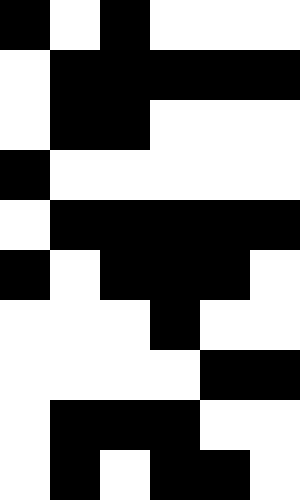[["black", "white", "black", "white", "white", "white"], ["white", "black", "black", "black", "black", "black"], ["white", "black", "black", "white", "white", "white"], ["black", "white", "white", "white", "white", "white"], ["white", "black", "black", "black", "black", "black"], ["black", "white", "black", "black", "black", "white"], ["white", "white", "white", "black", "white", "white"], ["white", "white", "white", "white", "black", "black"], ["white", "black", "black", "black", "white", "white"], ["white", "black", "white", "black", "black", "white"]]